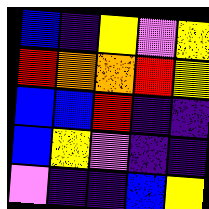[["blue", "indigo", "yellow", "violet", "yellow"], ["red", "orange", "orange", "red", "yellow"], ["blue", "blue", "red", "indigo", "indigo"], ["blue", "yellow", "violet", "indigo", "indigo"], ["violet", "indigo", "indigo", "blue", "yellow"]]